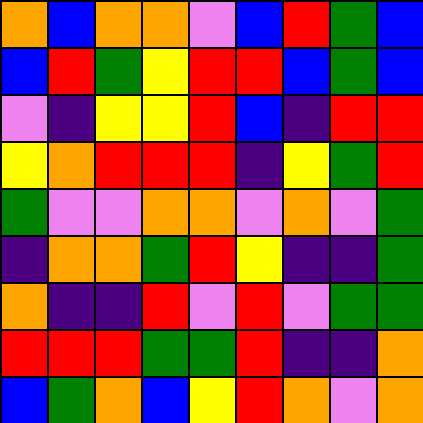[["orange", "blue", "orange", "orange", "violet", "blue", "red", "green", "blue"], ["blue", "red", "green", "yellow", "red", "red", "blue", "green", "blue"], ["violet", "indigo", "yellow", "yellow", "red", "blue", "indigo", "red", "red"], ["yellow", "orange", "red", "red", "red", "indigo", "yellow", "green", "red"], ["green", "violet", "violet", "orange", "orange", "violet", "orange", "violet", "green"], ["indigo", "orange", "orange", "green", "red", "yellow", "indigo", "indigo", "green"], ["orange", "indigo", "indigo", "red", "violet", "red", "violet", "green", "green"], ["red", "red", "red", "green", "green", "red", "indigo", "indigo", "orange"], ["blue", "green", "orange", "blue", "yellow", "red", "orange", "violet", "orange"]]